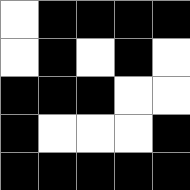[["white", "black", "black", "black", "black"], ["white", "black", "white", "black", "white"], ["black", "black", "black", "white", "white"], ["black", "white", "white", "white", "black"], ["black", "black", "black", "black", "black"]]